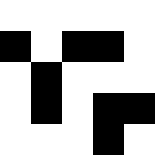[["white", "white", "white", "white", "white"], ["black", "white", "black", "black", "white"], ["white", "black", "white", "white", "white"], ["white", "black", "white", "black", "black"], ["white", "white", "white", "black", "white"]]